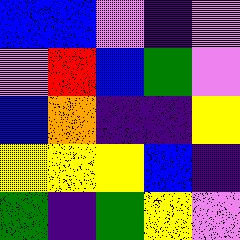[["blue", "blue", "violet", "indigo", "violet"], ["violet", "red", "blue", "green", "violet"], ["blue", "orange", "indigo", "indigo", "yellow"], ["yellow", "yellow", "yellow", "blue", "indigo"], ["green", "indigo", "green", "yellow", "violet"]]